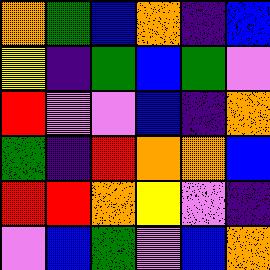[["orange", "green", "blue", "orange", "indigo", "blue"], ["yellow", "indigo", "green", "blue", "green", "violet"], ["red", "violet", "violet", "blue", "indigo", "orange"], ["green", "indigo", "red", "orange", "orange", "blue"], ["red", "red", "orange", "yellow", "violet", "indigo"], ["violet", "blue", "green", "violet", "blue", "orange"]]